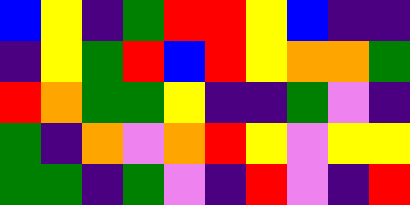[["blue", "yellow", "indigo", "green", "red", "red", "yellow", "blue", "indigo", "indigo"], ["indigo", "yellow", "green", "red", "blue", "red", "yellow", "orange", "orange", "green"], ["red", "orange", "green", "green", "yellow", "indigo", "indigo", "green", "violet", "indigo"], ["green", "indigo", "orange", "violet", "orange", "red", "yellow", "violet", "yellow", "yellow"], ["green", "green", "indigo", "green", "violet", "indigo", "red", "violet", "indigo", "red"]]